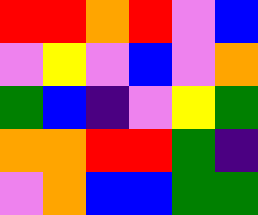[["red", "red", "orange", "red", "violet", "blue"], ["violet", "yellow", "violet", "blue", "violet", "orange"], ["green", "blue", "indigo", "violet", "yellow", "green"], ["orange", "orange", "red", "red", "green", "indigo"], ["violet", "orange", "blue", "blue", "green", "green"]]